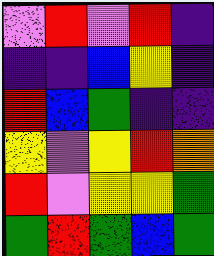[["violet", "red", "violet", "red", "indigo"], ["indigo", "indigo", "blue", "yellow", "indigo"], ["red", "blue", "green", "indigo", "indigo"], ["yellow", "violet", "yellow", "red", "orange"], ["red", "violet", "yellow", "yellow", "green"], ["green", "red", "green", "blue", "green"]]